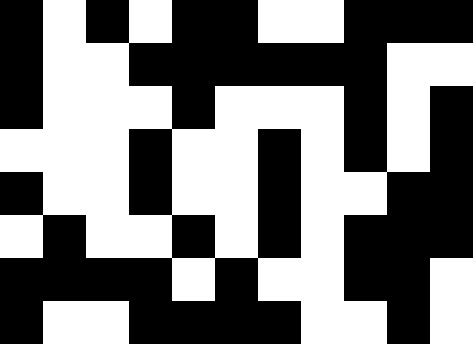[["black", "white", "black", "white", "black", "black", "white", "white", "black", "black", "black"], ["black", "white", "white", "black", "black", "black", "black", "black", "black", "white", "white"], ["black", "white", "white", "white", "black", "white", "white", "white", "black", "white", "black"], ["white", "white", "white", "black", "white", "white", "black", "white", "black", "white", "black"], ["black", "white", "white", "black", "white", "white", "black", "white", "white", "black", "black"], ["white", "black", "white", "white", "black", "white", "black", "white", "black", "black", "black"], ["black", "black", "black", "black", "white", "black", "white", "white", "black", "black", "white"], ["black", "white", "white", "black", "black", "black", "black", "white", "white", "black", "white"]]